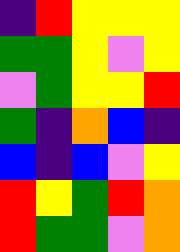[["indigo", "red", "yellow", "yellow", "yellow"], ["green", "green", "yellow", "violet", "yellow"], ["violet", "green", "yellow", "yellow", "red"], ["green", "indigo", "orange", "blue", "indigo"], ["blue", "indigo", "blue", "violet", "yellow"], ["red", "yellow", "green", "red", "orange"], ["red", "green", "green", "violet", "orange"]]